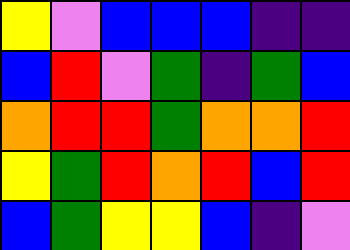[["yellow", "violet", "blue", "blue", "blue", "indigo", "indigo"], ["blue", "red", "violet", "green", "indigo", "green", "blue"], ["orange", "red", "red", "green", "orange", "orange", "red"], ["yellow", "green", "red", "orange", "red", "blue", "red"], ["blue", "green", "yellow", "yellow", "blue", "indigo", "violet"]]